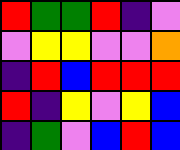[["red", "green", "green", "red", "indigo", "violet"], ["violet", "yellow", "yellow", "violet", "violet", "orange"], ["indigo", "red", "blue", "red", "red", "red"], ["red", "indigo", "yellow", "violet", "yellow", "blue"], ["indigo", "green", "violet", "blue", "red", "blue"]]